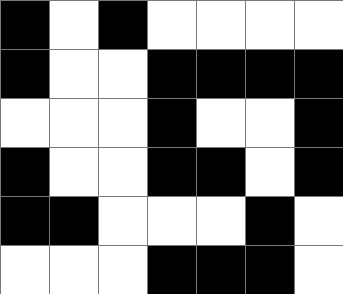[["black", "white", "black", "white", "white", "white", "white"], ["black", "white", "white", "black", "black", "black", "black"], ["white", "white", "white", "black", "white", "white", "black"], ["black", "white", "white", "black", "black", "white", "black"], ["black", "black", "white", "white", "white", "black", "white"], ["white", "white", "white", "black", "black", "black", "white"]]